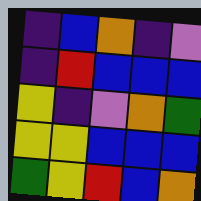[["indigo", "blue", "orange", "indigo", "violet"], ["indigo", "red", "blue", "blue", "blue"], ["yellow", "indigo", "violet", "orange", "green"], ["yellow", "yellow", "blue", "blue", "blue"], ["green", "yellow", "red", "blue", "orange"]]